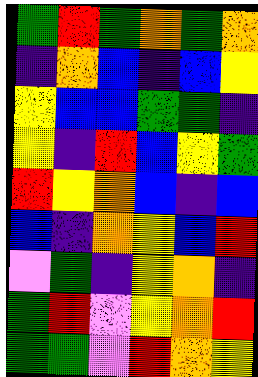[["green", "red", "green", "orange", "green", "orange"], ["indigo", "orange", "blue", "indigo", "blue", "yellow"], ["yellow", "blue", "blue", "green", "green", "indigo"], ["yellow", "indigo", "red", "blue", "yellow", "green"], ["red", "yellow", "orange", "blue", "indigo", "blue"], ["blue", "indigo", "orange", "yellow", "blue", "red"], ["violet", "green", "indigo", "yellow", "orange", "indigo"], ["green", "red", "violet", "yellow", "orange", "red"], ["green", "green", "violet", "red", "orange", "yellow"]]